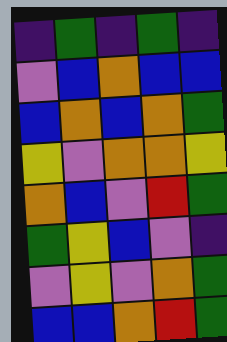[["indigo", "green", "indigo", "green", "indigo"], ["violet", "blue", "orange", "blue", "blue"], ["blue", "orange", "blue", "orange", "green"], ["yellow", "violet", "orange", "orange", "yellow"], ["orange", "blue", "violet", "red", "green"], ["green", "yellow", "blue", "violet", "indigo"], ["violet", "yellow", "violet", "orange", "green"], ["blue", "blue", "orange", "red", "green"]]